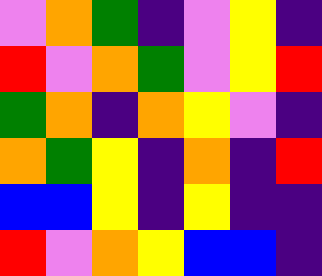[["violet", "orange", "green", "indigo", "violet", "yellow", "indigo"], ["red", "violet", "orange", "green", "violet", "yellow", "red"], ["green", "orange", "indigo", "orange", "yellow", "violet", "indigo"], ["orange", "green", "yellow", "indigo", "orange", "indigo", "red"], ["blue", "blue", "yellow", "indigo", "yellow", "indigo", "indigo"], ["red", "violet", "orange", "yellow", "blue", "blue", "indigo"]]